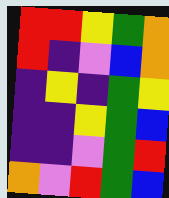[["red", "red", "yellow", "green", "orange"], ["red", "indigo", "violet", "blue", "orange"], ["indigo", "yellow", "indigo", "green", "yellow"], ["indigo", "indigo", "yellow", "green", "blue"], ["indigo", "indigo", "violet", "green", "red"], ["orange", "violet", "red", "green", "blue"]]